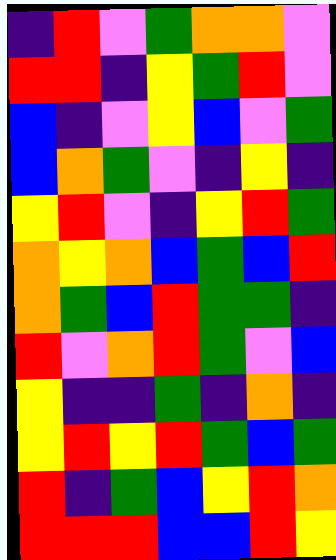[["indigo", "red", "violet", "green", "orange", "orange", "violet"], ["red", "red", "indigo", "yellow", "green", "red", "violet"], ["blue", "indigo", "violet", "yellow", "blue", "violet", "green"], ["blue", "orange", "green", "violet", "indigo", "yellow", "indigo"], ["yellow", "red", "violet", "indigo", "yellow", "red", "green"], ["orange", "yellow", "orange", "blue", "green", "blue", "red"], ["orange", "green", "blue", "red", "green", "green", "indigo"], ["red", "violet", "orange", "red", "green", "violet", "blue"], ["yellow", "indigo", "indigo", "green", "indigo", "orange", "indigo"], ["yellow", "red", "yellow", "red", "green", "blue", "green"], ["red", "indigo", "green", "blue", "yellow", "red", "orange"], ["red", "red", "red", "blue", "blue", "red", "yellow"]]